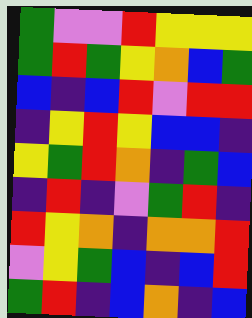[["green", "violet", "violet", "red", "yellow", "yellow", "yellow"], ["green", "red", "green", "yellow", "orange", "blue", "green"], ["blue", "indigo", "blue", "red", "violet", "red", "red"], ["indigo", "yellow", "red", "yellow", "blue", "blue", "indigo"], ["yellow", "green", "red", "orange", "indigo", "green", "blue"], ["indigo", "red", "indigo", "violet", "green", "red", "indigo"], ["red", "yellow", "orange", "indigo", "orange", "orange", "red"], ["violet", "yellow", "green", "blue", "indigo", "blue", "red"], ["green", "red", "indigo", "blue", "orange", "indigo", "blue"]]